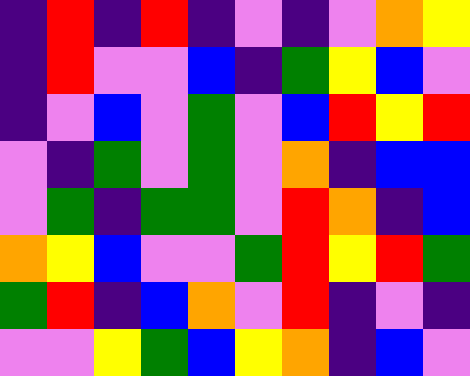[["indigo", "red", "indigo", "red", "indigo", "violet", "indigo", "violet", "orange", "yellow"], ["indigo", "red", "violet", "violet", "blue", "indigo", "green", "yellow", "blue", "violet"], ["indigo", "violet", "blue", "violet", "green", "violet", "blue", "red", "yellow", "red"], ["violet", "indigo", "green", "violet", "green", "violet", "orange", "indigo", "blue", "blue"], ["violet", "green", "indigo", "green", "green", "violet", "red", "orange", "indigo", "blue"], ["orange", "yellow", "blue", "violet", "violet", "green", "red", "yellow", "red", "green"], ["green", "red", "indigo", "blue", "orange", "violet", "red", "indigo", "violet", "indigo"], ["violet", "violet", "yellow", "green", "blue", "yellow", "orange", "indigo", "blue", "violet"]]